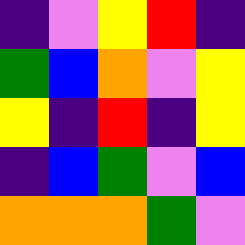[["indigo", "violet", "yellow", "red", "indigo"], ["green", "blue", "orange", "violet", "yellow"], ["yellow", "indigo", "red", "indigo", "yellow"], ["indigo", "blue", "green", "violet", "blue"], ["orange", "orange", "orange", "green", "violet"]]